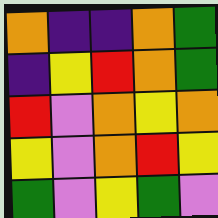[["orange", "indigo", "indigo", "orange", "green"], ["indigo", "yellow", "red", "orange", "green"], ["red", "violet", "orange", "yellow", "orange"], ["yellow", "violet", "orange", "red", "yellow"], ["green", "violet", "yellow", "green", "violet"]]